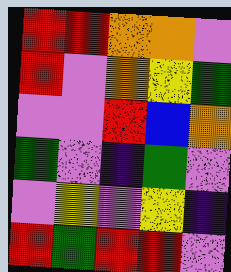[["red", "red", "orange", "orange", "violet"], ["red", "violet", "orange", "yellow", "green"], ["violet", "violet", "red", "blue", "orange"], ["green", "violet", "indigo", "green", "violet"], ["violet", "yellow", "violet", "yellow", "indigo"], ["red", "green", "red", "red", "violet"]]